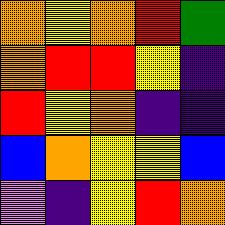[["orange", "yellow", "orange", "red", "green"], ["orange", "red", "red", "yellow", "indigo"], ["red", "yellow", "orange", "indigo", "indigo"], ["blue", "orange", "yellow", "yellow", "blue"], ["violet", "indigo", "yellow", "red", "orange"]]